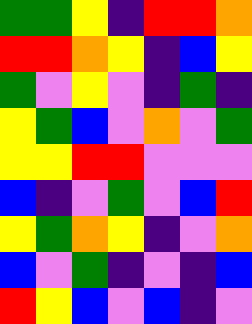[["green", "green", "yellow", "indigo", "red", "red", "orange"], ["red", "red", "orange", "yellow", "indigo", "blue", "yellow"], ["green", "violet", "yellow", "violet", "indigo", "green", "indigo"], ["yellow", "green", "blue", "violet", "orange", "violet", "green"], ["yellow", "yellow", "red", "red", "violet", "violet", "violet"], ["blue", "indigo", "violet", "green", "violet", "blue", "red"], ["yellow", "green", "orange", "yellow", "indigo", "violet", "orange"], ["blue", "violet", "green", "indigo", "violet", "indigo", "blue"], ["red", "yellow", "blue", "violet", "blue", "indigo", "violet"]]